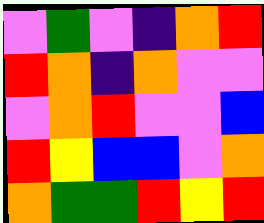[["violet", "green", "violet", "indigo", "orange", "red"], ["red", "orange", "indigo", "orange", "violet", "violet"], ["violet", "orange", "red", "violet", "violet", "blue"], ["red", "yellow", "blue", "blue", "violet", "orange"], ["orange", "green", "green", "red", "yellow", "red"]]